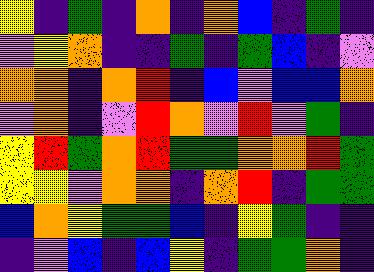[["yellow", "indigo", "green", "indigo", "orange", "indigo", "orange", "blue", "indigo", "green", "indigo"], ["violet", "yellow", "orange", "indigo", "indigo", "green", "indigo", "green", "blue", "indigo", "violet"], ["orange", "orange", "indigo", "orange", "red", "indigo", "blue", "violet", "blue", "blue", "orange"], ["violet", "orange", "indigo", "violet", "red", "orange", "violet", "red", "violet", "green", "indigo"], ["yellow", "red", "green", "orange", "red", "green", "green", "orange", "orange", "red", "green"], ["yellow", "yellow", "violet", "orange", "orange", "indigo", "orange", "red", "indigo", "green", "green"], ["blue", "orange", "yellow", "green", "green", "blue", "indigo", "yellow", "green", "indigo", "indigo"], ["indigo", "violet", "blue", "indigo", "blue", "yellow", "indigo", "green", "green", "orange", "indigo"]]